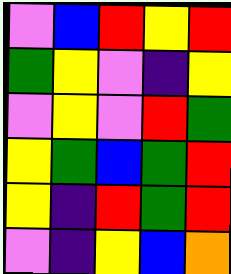[["violet", "blue", "red", "yellow", "red"], ["green", "yellow", "violet", "indigo", "yellow"], ["violet", "yellow", "violet", "red", "green"], ["yellow", "green", "blue", "green", "red"], ["yellow", "indigo", "red", "green", "red"], ["violet", "indigo", "yellow", "blue", "orange"]]